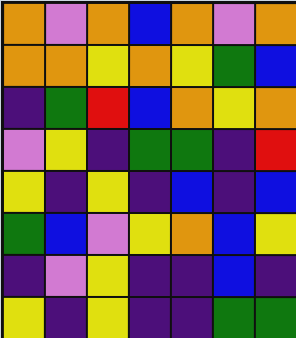[["orange", "violet", "orange", "blue", "orange", "violet", "orange"], ["orange", "orange", "yellow", "orange", "yellow", "green", "blue"], ["indigo", "green", "red", "blue", "orange", "yellow", "orange"], ["violet", "yellow", "indigo", "green", "green", "indigo", "red"], ["yellow", "indigo", "yellow", "indigo", "blue", "indigo", "blue"], ["green", "blue", "violet", "yellow", "orange", "blue", "yellow"], ["indigo", "violet", "yellow", "indigo", "indigo", "blue", "indigo"], ["yellow", "indigo", "yellow", "indigo", "indigo", "green", "green"]]